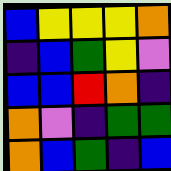[["blue", "yellow", "yellow", "yellow", "orange"], ["indigo", "blue", "green", "yellow", "violet"], ["blue", "blue", "red", "orange", "indigo"], ["orange", "violet", "indigo", "green", "green"], ["orange", "blue", "green", "indigo", "blue"]]